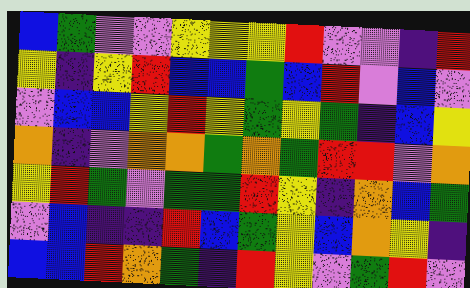[["blue", "green", "violet", "violet", "yellow", "yellow", "yellow", "red", "violet", "violet", "indigo", "red"], ["yellow", "indigo", "yellow", "red", "blue", "blue", "green", "blue", "red", "violet", "blue", "violet"], ["violet", "blue", "blue", "yellow", "red", "yellow", "green", "yellow", "green", "indigo", "blue", "yellow"], ["orange", "indigo", "violet", "orange", "orange", "green", "orange", "green", "red", "red", "violet", "orange"], ["yellow", "red", "green", "violet", "green", "green", "red", "yellow", "indigo", "orange", "blue", "green"], ["violet", "blue", "indigo", "indigo", "red", "blue", "green", "yellow", "blue", "orange", "yellow", "indigo"], ["blue", "blue", "red", "orange", "green", "indigo", "red", "yellow", "violet", "green", "red", "violet"]]